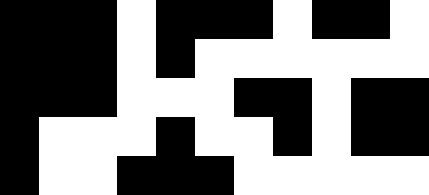[["black", "black", "black", "white", "black", "black", "black", "white", "black", "black", "white"], ["black", "black", "black", "white", "black", "white", "white", "white", "white", "white", "white"], ["black", "black", "black", "white", "white", "white", "black", "black", "white", "black", "black"], ["black", "white", "white", "white", "black", "white", "white", "black", "white", "black", "black"], ["black", "white", "white", "black", "black", "black", "white", "white", "white", "white", "white"]]